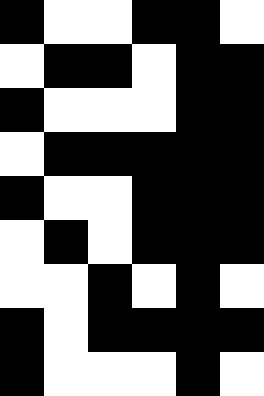[["black", "white", "white", "black", "black", "white"], ["white", "black", "black", "white", "black", "black"], ["black", "white", "white", "white", "black", "black"], ["white", "black", "black", "black", "black", "black"], ["black", "white", "white", "black", "black", "black"], ["white", "black", "white", "black", "black", "black"], ["white", "white", "black", "white", "black", "white"], ["black", "white", "black", "black", "black", "black"], ["black", "white", "white", "white", "black", "white"]]